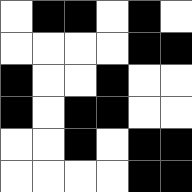[["white", "black", "black", "white", "black", "white"], ["white", "white", "white", "white", "black", "black"], ["black", "white", "white", "black", "white", "white"], ["black", "white", "black", "black", "white", "white"], ["white", "white", "black", "white", "black", "black"], ["white", "white", "white", "white", "black", "black"]]